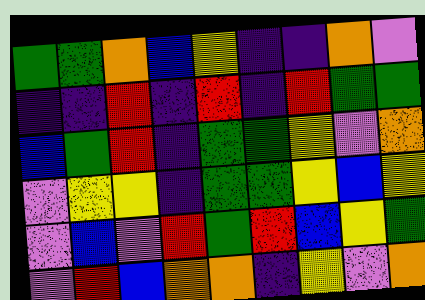[["green", "green", "orange", "blue", "yellow", "indigo", "indigo", "orange", "violet"], ["indigo", "indigo", "red", "indigo", "red", "indigo", "red", "green", "green"], ["blue", "green", "red", "indigo", "green", "green", "yellow", "violet", "orange"], ["violet", "yellow", "yellow", "indigo", "green", "green", "yellow", "blue", "yellow"], ["violet", "blue", "violet", "red", "green", "red", "blue", "yellow", "green"], ["violet", "red", "blue", "orange", "orange", "indigo", "yellow", "violet", "orange"]]